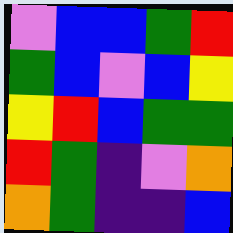[["violet", "blue", "blue", "green", "red"], ["green", "blue", "violet", "blue", "yellow"], ["yellow", "red", "blue", "green", "green"], ["red", "green", "indigo", "violet", "orange"], ["orange", "green", "indigo", "indigo", "blue"]]